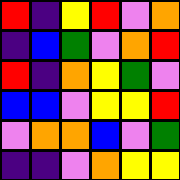[["red", "indigo", "yellow", "red", "violet", "orange"], ["indigo", "blue", "green", "violet", "orange", "red"], ["red", "indigo", "orange", "yellow", "green", "violet"], ["blue", "blue", "violet", "yellow", "yellow", "red"], ["violet", "orange", "orange", "blue", "violet", "green"], ["indigo", "indigo", "violet", "orange", "yellow", "yellow"]]